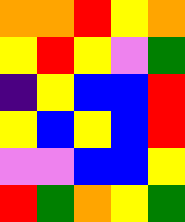[["orange", "orange", "red", "yellow", "orange"], ["yellow", "red", "yellow", "violet", "green"], ["indigo", "yellow", "blue", "blue", "red"], ["yellow", "blue", "yellow", "blue", "red"], ["violet", "violet", "blue", "blue", "yellow"], ["red", "green", "orange", "yellow", "green"]]